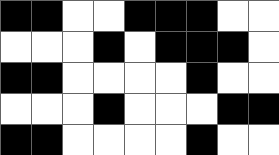[["black", "black", "white", "white", "black", "black", "black", "white", "white"], ["white", "white", "white", "black", "white", "black", "black", "black", "white"], ["black", "black", "white", "white", "white", "white", "black", "white", "white"], ["white", "white", "white", "black", "white", "white", "white", "black", "black"], ["black", "black", "white", "white", "white", "white", "black", "white", "white"]]